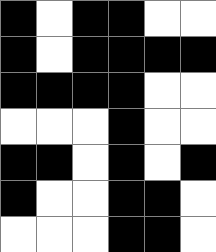[["black", "white", "black", "black", "white", "white"], ["black", "white", "black", "black", "black", "black"], ["black", "black", "black", "black", "white", "white"], ["white", "white", "white", "black", "white", "white"], ["black", "black", "white", "black", "white", "black"], ["black", "white", "white", "black", "black", "white"], ["white", "white", "white", "black", "black", "white"]]